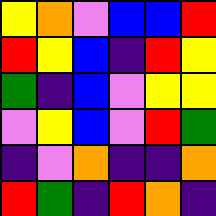[["yellow", "orange", "violet", "blue", "blue", "red"], ["red", "yellow", "blue", "indigo", "red", "yellow"], ["green", "indigo", "blue", "violet", "yellow", "yellow"], ["violet", "yellow", "blue", "violet", "red", "green"], ["indigo", "violet", "orange", "indigo", "indigo", "orange"], ["red", "green", "indigo", "red", "orange", "indigo"]]